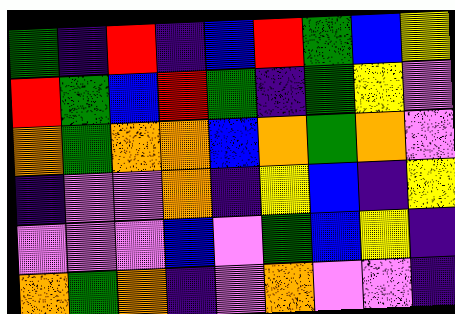[["green", "indigo", "red", "indigo", "blue", "red", "green", "blue", "yellow"], ["red", "green", "blue", "red", "green", "indigo", "green", "yellow", "violet"], ["orange", "green", "orange", "orange", "blue", "orange", "green", "orange", "violet"], ["indigo", "violet", "violet", "orange", "indigo", "yellow", "blue", "indigo", "yellow"], ["violet", "violet", "violet", "blue", "violet", "green", "blue", "yellow", "indigo"], ["orange", "green", "orange", "indigo", "violet", "orange", "violet", "violet", "indigo"]]